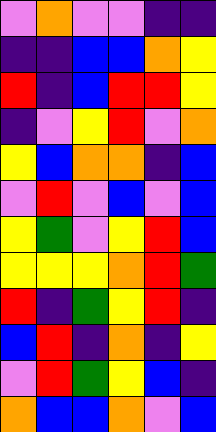[["violet", "orange", "violet", "violet", "indigo", "indigo"], ["indigo", "indigo", "blue", "blue", "orange", "yellow"], ["red", "indigo", "blue", "red", "red", "yellow"], ["indigo", "violet", "yellow", "red", "violet", "orange"], ["yellow", "blue", "orange", "orange", "indigo", "blue"], ["violet", "red", "violet", "blue", "violet", "blue"], ["yellow", "green", "violet", "yellow", "red", "blue"], ["yellow", "yellow", "yellow", "orange", "red", "green"], ["red", "indigo", "green", "yellow", "red", "indigo"], ["blue", "red", "indigo", "orange", "indigo", "yellow"], ["violet", "red", "green", "yellow", "blue", "indigo"], ["orange", "blue", "blue", "orange", "violet", "blue"]]